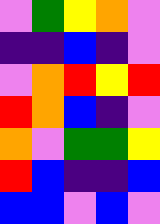[["violet", "green", "yellow", "orange", "violet"], ["indigo", "indigo", "blue", "indigo", "violet"], ["violet", "orange", "red", "yellow", "red"], ["red", "orange", "blue", "indigo", "violet"], ["orange", "violet", "green", "green", "yellow"], ["red", "blue", "indigo", "indigo", "blue"], ["blue", "blue", "violet", "blue", "violet"]]